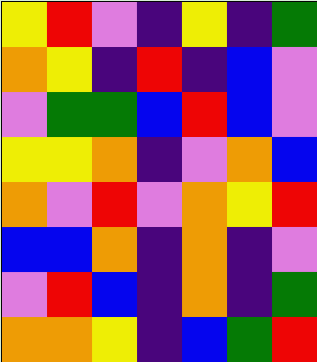[["yellow", "red", "violet", "indigo", "yellow", "indigo", "green"], ["orange", "yellow", "indigo", "red", "indigo", "blue", "violet"], ["violet", "green", "green", "blue", "red", "blue", "violet"], ["yellow", "yellow", "orange", "indigo", "violet", "orange", "blue"], ["orange", "violet", "red", "violet", "orange", "yellow", "red"], ["blue", "blue", "orange", "indigo", "orange", "indigo", "violet"], ["violet", "red", "blue", "indigo", "orange", "indigo", "green"], ["orange", "orange", "yellow", "indigo", "blue", "green", "red"]]